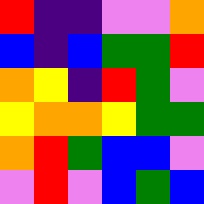[["red", "indigo", "indigo", "violet", "violet", "orange"], ["blue", "indigo", "blue", "green", "green", "red"], ["orange", "yellow", "indigo", "red", "green", "violet"], ["yellow", "orange", "orange", "yellow", "green", "green"], ["orange", "red", "green", "blue", "blue", "violet"], ["violet", "red", "violet", "blue", "green", "blue"]]